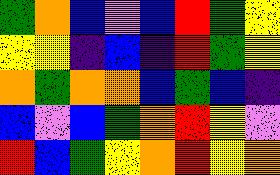[["green", "orange", "blue", "violet", "blue", "red", "green", "yellow"], ["yellow", "yellow", "indigo", "blue", "indigo", "red", "green", "yellow"], ["orange", "green", "orange", "orange", "blue", "green", "blue", "indigo"], ["blue", "violet", "blue", "green", "orange", "red", "yellow", "violet"], ["red", "blue", "green", "yellow", "orange", "red", "yellow", "orange"]]